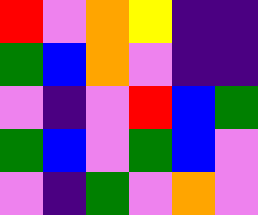[["red", "violet", "orange", "yellow", "indigo", "indigo"], ["green", "blue", "orange", "violet", "indigo", "indigo"], ["violet", "indigo", "violet", "red", "blue", "green"], ["green", "blue", "violet", "green", "blue", "violet"], ["violet", "indigo", "green", "violet", "orange", "violet"]]